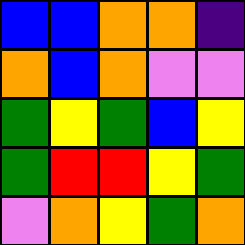[["blue", "blue", "orange", "orange", "indigo"], ["orange", "blue", "orange", "violet", "violet"], ["green", "yellow", "green", "blue", "yellow"], ["green", "red", "red", "yellow", "green"], ["violet", "orange", "yellow", "green", "orange"]]